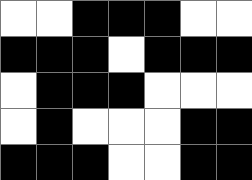[["white", "white", "black", "black", "black", "white", "white"], ["black", "black", "black", "white", "black", "black", "black"], ["white", "black", "black", "black", "white", "white", "white"], ["white", "black", "white", "white", "white", "black", "black"], ["black", "black", "black", "white", "white", "black", "black"]]